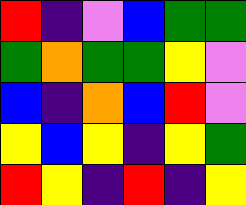[["red", "indigo", "violet", "blue", "green", "green"], ["green", "orange", "green", "green", "yellow", "violet"], ["blue", "indigo", "orange", "blue", "red", "violet"], ["yellow", "blue", "yellow", "indigo", "yellow", "green"], ["red", "yellow", "indigo", "red", "indigo", "yellow"]]